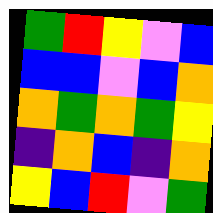[["green", "red", "yellow", "violet", "blue"], ["blue", "blue", "violet", "blue", "orange"], ["orange", "green", "orange", "green", "yellow"], ["indigo", "orange", "blue", "indigo", "orange"], ["yellow", "blue", "red", "violet", "green"]]